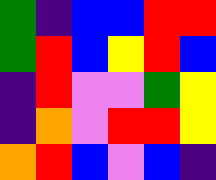[["green", "indigo", "blue", "blue", "red", "red"], ["green", "red", "blue", "yellow", "red", "blue"], ["indigo", "red", "violet", "violet", "green", "yellow"], ["indigo", "orange", "violet", "red", "red", "yellow"], ["orange", "red", "blue", "violet", "blue", "indigo"]]